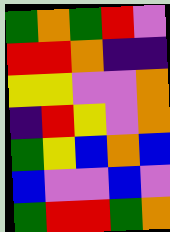[["green", "orange", "green", "red", "violet"], ["red", "red", "orange", "indigo", "indigo"], ["yellow", "yellow", "violet", "violet", "orange"], ["indigo", "red", "yellow", "violet", "orange"], ["green", "yellow", "blue", "orange", "blue"], ["blue", "violet", "violet", "blue", "violet"], ["green", "red", "red", "green", "orange"]]